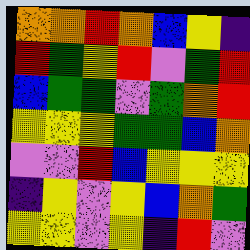[["orange", "orange", "red", "orange", "blue", "yellow", "indigo"], ["red", "green", "yellow", "red", "violet", "green", "red"], ["blue", "green", "green", "violet", "green", "orange", "red"], ["yellow", "yellow", "yellow", "green", "green", "blue", "orange"], ["violet", "violet", "red", "blue", "yellow", "yellow", "yellow"], ["indigo", "yellow", "violet", "yellow", "blue", "orange", "green"], ["yellow", "yellow", "violet", "yellow", "indigo", "red", "violet"]]